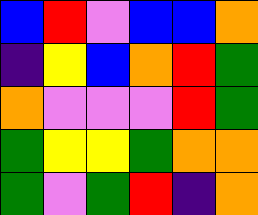[["blue", "red", "violet", "blue", "blue", "orange"], ["indigo", "yellow", "blue", "orange", "red", "green"], ["orange", "violet", "violet", "violet", "red", "green"], ["green", "yellow", "yellow", "green", "orange", "orange"], ["green", "violet", "green", "red", "indigo", "orange"]]